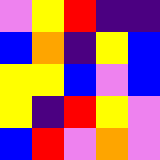[["violet", "yellow", "red", "indigo", "indigo"], ["blue", "orange", "indigo", "yellow", "blue"], ["yellow", "yellow", "blue", "violet", "blue"], ["yellow", "indigo", "red", "yellow", "violet"], ["blue", "red", "violet", "orange", "violet"]]